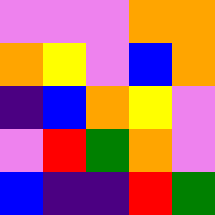[["violet", "violet", "violet", "orange", "orange"], ["orange", "yellow", "violet", "blue", "orange"], ["indigo", "blue", "orange", "yellow", "violet"], ["violet", "red", "green", "orange", "violet"], ["blue", "indigo", "indigo", "red", "green"]]